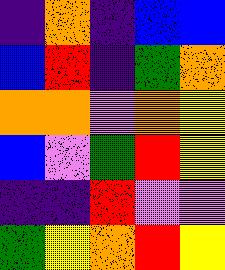[["indigo", "orange", "indigo", "blue", "blue"], ["blue", "red", "indigo", "green", "orange"], ["orange", "orange", "violet", "orange", "yellow"], ["blue", "violet", "green", "red", "yellow"], ["indigo", "indigo", "red", "violet", "violet"], ["green", "yellow", "orange", "red", "yellow"]]